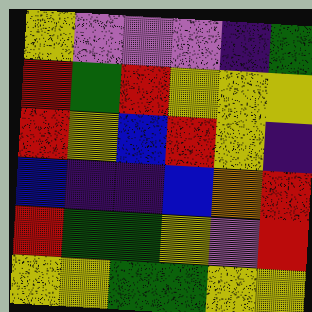[["yellow", "violet", "violet", "violet", "indigo", "green"], ["red", "green", "red", "yellow", "yellow", "yellow"], ["red", "yellow", "blue", "red", "yellow", "indigo"], ["blue", "indigo", "indigo", "blue", "orange", "red"], ["red", "green", "green", "yellow", "violet", "red"], ["yellow", "yellow", "green", "green", "yellow", "yellow"]]